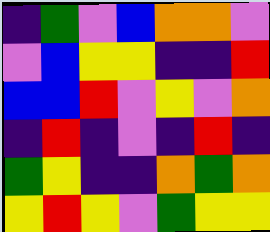[["indigo", "green", "violet", "blue", "orange", "orange", "violet"], ["violet", "blue", "yellow", "yellow", "indigo", "indigo", "red"], ["blue", "blue", "red", "violet", "yellow", "violet", "orange"], ["indigo", "red", "indigo", "violet", "indigo", "red", "indigo"], ["green", "yellow", "indigo", "indigo", "orange", "green", "orange"], ["yellow", "red", "yellow", "violet", "green", "yellow", "yellow"]]